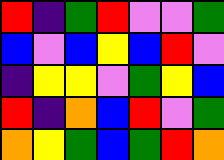[["red", "indigo", "green", "red", "violet", "violet", "green"], ["blue", "violet", "blue", "yellow", "blue", "red", "violet"], ["indigo", "yellow", "yellow", "violet", "green", "yellow", "blue"], ["red", "indigo", "orange", "blue", "red", "violet", "green"], ["orange", "yellow", "green", "blue", "green", "red", "orange"]]